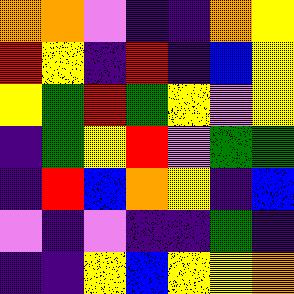[["orange", "orange", "violet", "indigo", "indigo", "orange", "yellow"], ["red", "yellow", "indigo", "red", "indigo", "blue", "yellow"], ["yellow", "green", "red", "green", "yellow", "violet", "yellow"], ["indigo", "green", "yellow", "red", "violet", "green", "green"], ["indigo", "red", "blue", "orange", "yellow", "indigo", "blue"], ["violet", "indigo", "violet", "indigo", "indigo", "green", "indigo"], ["indigo", "indigo", "yellow", "blue", "yellow", "yellow", "orange"]]